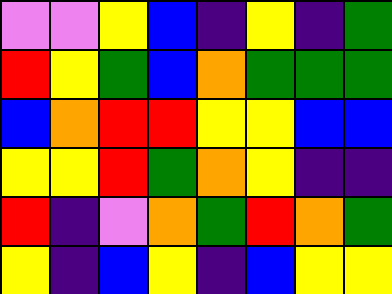[["violet", "violet", "yellow", "blue", "indigo", "yellow", "indigo", "green"], ["red", "yellow", "green", "blue", "orange", "green", "green", "green"], ["blue", "orange", "red", "red", "yellow", "yellow", "blue", "blue"], ["yellow", "yellow", "red", "green", "orange", "yellow", "indigo", "indigo"], ["red", "indigo", "violet", "orange", "green", "red", "orange", "green"], ["yellow", "indigo", "blue", "yellow", "indigo", "blue", "yellow", "yellow"]]